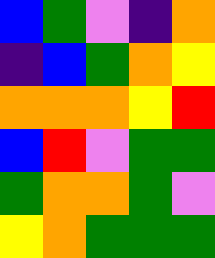[["blue", "green", "violet", "indigo", "orange"], ["indigo", "blue", "green", "orange", "yellow"], ["orange", "orange", "orange", "yellow", "red"], ["blue", "red", "violet", "green", "green"], ["green", "orange", "orange", "green", "violet"], ["yellow", "orange", "green", "green", "green"]]